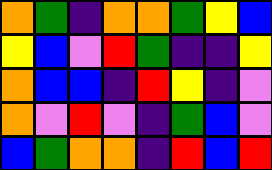[["orange", "green", "indigo", "orange", "orange", "green", "yellow", "blue"], ["yellow", "blue", "violet", "red", "green", "indigo", "indigo", "yellow"], ["orange", "blue", "blue", "indigo", "red", "yellow", "indigo", "violet"], ["orange", "violet", "red", "violet", "indigo", "green", "blue", "violet"], ["blue", "green", "orange", "orange", "indigo", "red", "blue", "red"]]